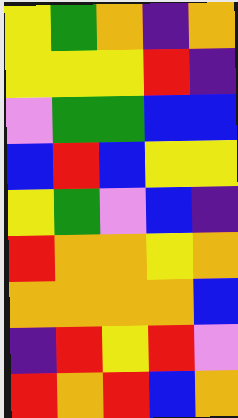[["yellow", "green", "orange", "indigo", "orange"], ["yellow", "yellow", "yellow", "red", "indigo"], ["violet", "green", "green", "blue", "blue"], ["blue", "red", "blue", "yellow", "yellow"], ["yellow", "green", "violet", "blue", "indigo"], ["red", "orange", "orange", "yellow", "orange"], ["orange", "orange", "orange", "orange", "blue"], ["indigo", "red", "yellow", "red", "violet"], ["red", "orange", "red", "blue", "orange"]]